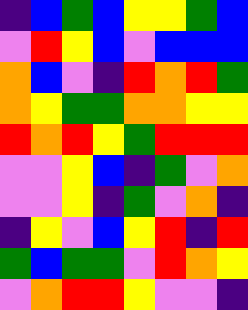[["indigo", "blue", "green", "blue", "yellow", "yellow", "green", "blue"], ["violet", "red", "yellow", "blue", "violet", "blue", "blue", "blue"], ["orange", "blue", "violet", "indigo", "red", "orange", "red", "green"], ["orange", "yellow", "green", "green", "orange", "orange", "yellow", "yellow"], ["red", "orange", "red", "yellow", "green", "red", "red", "red"], ["violet", "violet", "yellow", "blue", "indigo", "green", "violet", "orange"], ["violet", "violet", "yellow", "indigo", "green", "violet", "orange", "indigo"], ["indigo", "yellow", "violet", "blue", "yellow", "red", "indigo", "red"], ["green", "blue", "green", "green", "violet", "red", "orange", "yellow"], ["violet", "orange", "red", "red", "yellow", "violet", "violet", "indigo"]]